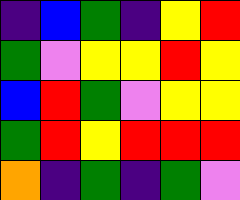[["indigo", "blue", "green", "indigo", "yellow", "red"], ["green", "violet", "yellow", "yellow", "red", "yellow"], ["blue", "red", "green", "violet", "yellow", "yellow"], ["green", "red", "yellow", "red", "red", "red"], ["orange", "indigo", "green", "indigo", "green", "violet"]]